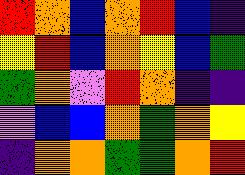[["red", "orange", "blue", "orange", "red", "blue", "indigo"], ["yellow", "red", "blue", "orange", "yellow", "blue", "green"], ["green", "orange", "violet", "red", "orange", "indigo", "indigo"], ["violet", "blue", "blue", "orange", "green", "orange", "yellow"], ["indigo", "orange", "orange", "green", "green", "orange", "red"]]